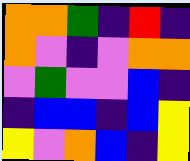[["orange", "orange", "green", "indigo", "red", "indigo"], ["orange", "violet", "indigo", "violet", "orange", "orange"], ["violet", "green", "violet", "violet", "blue", "indigo"], ["indigo", "blue", "blue", "indigo", "blue", "yellow"], ["yellow", "violet", "orange", "blue", "indigo", "yellow"]]